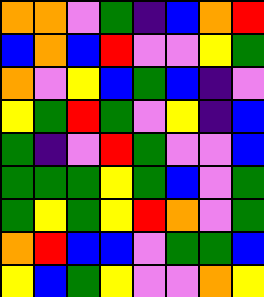[["orange", "orange", "violet", "green", "indigo", "blue", "orange", "red"], ["blue", "orange", "blue", "red", "violet", "violet", "yellow", "green"], ["orange", "violet", "yellow", "blue", "green", "blue", "indigo", "violet"], ["yellow", "green", "red", "green", "violet", "yellow", "indigo", "blue"], ["green", "indigo", "violet", "red", "green", "violet", "violet", "blue"], ["green", "green", "green", "yellow", "green", "blue", "violet", "green"], ["green", "yellow", "green", "yellow", "red", "orange", "violet", "green"], ["orange", "red", "blue", "blue", "violet", "green", "green", "blue"], ["yellow", "blue", "green", "yellow", "violet", "violet", "orange", "yellow"]]